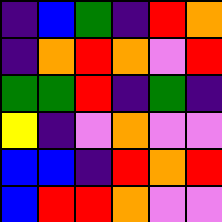[["indigo", "blue", "green", "indigo", "red", "orange"], ["indigo", "orange", "red", "orange", "violet", "red"], ["green", "green", "red", "indigo", "green", "indigo"], ["yellow", "indigo", "violet", "orange", "violet", "violet"], ["blue", "blue", "indigo", "red", "orange", "red"], ["blue", "red", "red", "orange", "violet", "violet"]]